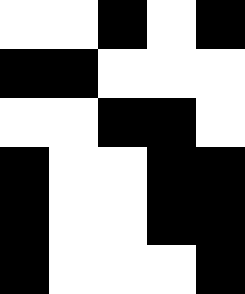[["white", "white", "black", "white", "black"], ["black", "black", "white", "white", "white"], ["white", "white", "black", "black", "white"], ["black", "white", "white", "black", "black"], ["black", "white", "white", "black", "black"], ["black", "white", "white", "white", "black"]]